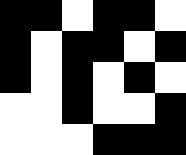[["black", "black", "white", "black", "black", "white"], ["black", "white", "black", "black", "white", "black"], ["black", "white", "black", "white", "black", "white"], ["white", "white", "black", "white", "white", "black"], ["white", "white", "white", "black", "black", "black"]]